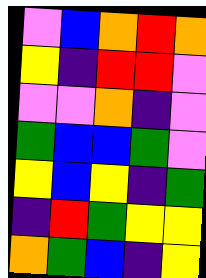[["violet", "blue", "orange", "red", "orange"], ["yellow", "indigo", "red", "red", "violet"], ["violet", "violet", "orange", "indigo", "violet"], ["green", "blue", "blue", "green", "violet"], ["yellow", "blue", "yellow", "indigo", "green"], ["indigo", "red", "green", "yellow", "yellow"], ["orange", "green", "blue", "indigo", "yellow"]]